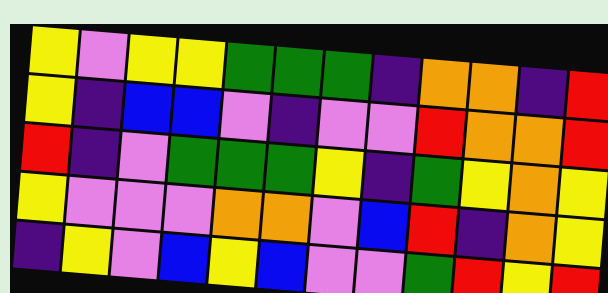[["yellow", "violet", "yellow", "yellow", "green", "green", "green", "indigo", "orange", "orange", "indigo", "red"], ["yellow", "indigo", "blue", "blue", "violet", "indigo", "violet", "violet", "red", "orange", "orange", "red"], ["red", "indigo", "violet", "green", "green", "green", "yellow", "indigo", "green", "yellow", "orange", "yellow"], ["yellow", "violet", "violet", "violet", "orange", "orange", "violet", "blue", "red", "indigo", "orange", "yellow"], ["indigo", "yellow", "violet", "blue", "yellow", "blue", "violet", "violet", "green", "red", "yellow", "red"]]